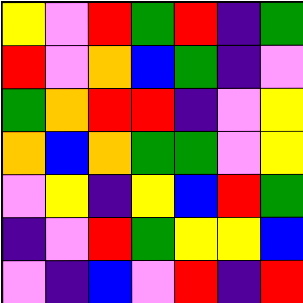[["yellow", "violet", "red", "green", "red", "indigo", "green"], ["red", "violet", "orange", "blue", "green", "indigo", "violet"], ["green", "orange", "red", "red", "indigo", "violet", "yellow"], ["orange", "blue", "orange", "green", "green", "violet", "yellow"], ["violet", "yellow", "indigo", "yellow", "blue", "red", "green"], ["indigo", "violet", "red", "green", "yellow", "yellow", "blue"], ["violet", "indigo", "blue", "violet", "red", "indigo", "red"]]